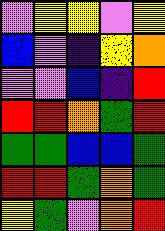[["violet", "yellow", "yellow", "violet", "yellow"], ["blue", "violet", "indigo", "yellow", "orange"], ["violet", "violet", "blue", "indigo", "red"], ["red", "red", "orange", "green", "red"], ["green", "green", "blue", "blue", "green"], ["red", "red", "green", "orange", "green"], ["yellow", "green", "violet", "orange", "red"]]